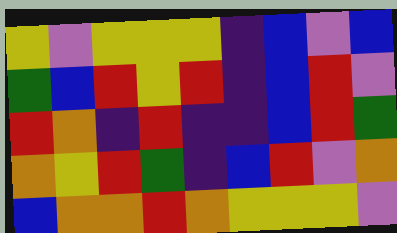[["yellow", "violet", "yellow", "yellow", "yellow", "indigo", "blue", "violet", "blue"], ["green", "blue", "red", "yellow", "red", "indigo", "blue", "red", "violet"], ["red", "orange", "indigo", "red", "indigo", "indigo", "blue", "red", "green"], ["orange", "yellow", "red", "green", "indigo", "blue", "red", "violet", "orange"], ["blue", "orange", "orange", "red", "orange", "yellow", "yellow", "yellow", "violet"]]